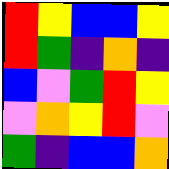[["red", "yellow", "blue", "blue", "yellow"], ["red", "green", "indigo", "orange", "indigo"], ["blue", "violet", "green", "red", "yellow"], ["violet", "orange", "yellow", "red", "violet"], ["green", "indigo", "blue", "blue", "orange"]]